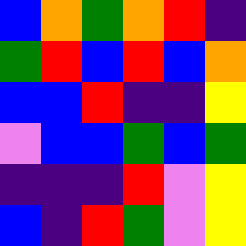[["blue", "orange", "green", "orange", "red", "indigo"], ["green", "red", "blue", "red", "blue", "orange"], ["blue", "blue", "red", "indigo", "indigo", "yellow"], ["violet", "blue", "blue", "green", "blue", "green"], ["indigo", "indigo", "indigo", "red", "violet", "yellow"], ["blue", "indigo", "red", "green", "violet", "yellow"]]